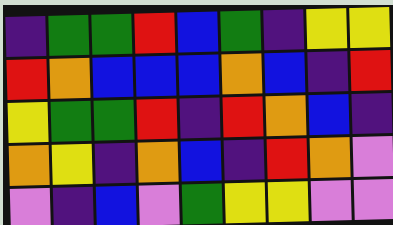[["indigo", "green", "green", "red", "blue", "green", "indigo", "yellow", "yellow"], ["red", "orange", "blue", "blue", "blue", "orange", "blue", "indigo", "red"], ["yellow", "green", "green", "red", "indigo", "red", "orange", "blue", "indigo"], ["orange", "yellow", "indigo", "orange", "blue", "indigo", "red", "orange", "violet"], ["violet", "indigo", "blue", "violet", "green", "yellow", "yellow", "violet", "violet"]]